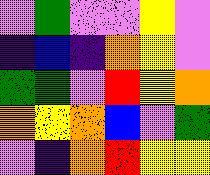[["violet", "green", "violet", "violet", "yellow", "violet"], ["indigo", "blue", "indigo", "orange", "yellow", "violet"], ["green", "green", "violet", "red", "yellow", "orange"], ["orange", "yellow", "orange", "blue", "violet", "green"], ["violet", "indigo", "orange", "red", "yellow", "yellow"]]